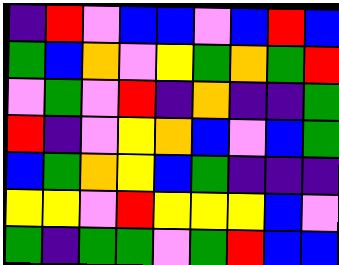[["indigo", "red", "violet", "blue", "blue", "violet", "blue", "red", "blue"], ["green", "blue", "orange", "violet", "yellow", "green", "orange", "green", "red"], ["violet", "green", "violet", "red", "indigo", "orange", "indigo", "indigo", "green"], ["red", "indigo", "violet", "yellow", "orange", "blue", "violet", "blue", "green"], ["blue", "green", "orange", "yellow", "blue", "green", "indigo", "indigo", "indigo"], ["yellow", "yellow", "violet", "red", "yellow", "yellow", "yellow", "blue", "violet"], ["green", "indigo", "green", "green", "violet", "green", "red", "blue", "blue"]]